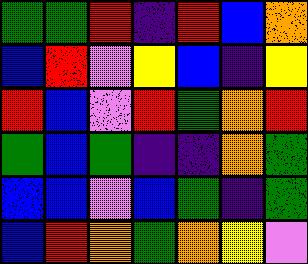[["green", "green", "red", "indigo", "red", "blue", "orange"], ["blue", "red", "violet", "yellow", "blue", "indigo", "yellow"], ["red", "blue", "violet", "red", "green", "orange", "red"], ["green", "blue", "green", "indigo", "indigo", "orange", "green"], ["blue", "blue", "violet", "blue", "green", "indigo", "green"], ["blue", "red", "orange", "green", "orange", "yellow", "violet"]]